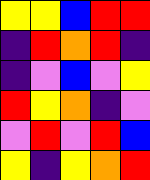[["yellow", "yellow", "blue", "red", "red"], ["indigo", "red", "orange", "red", "indigo"], ["indigo", "violet", "blue", "violet", "yellow"], ["red", "yellow", "orange", "indigo", "violet"], ["violet", "red", "violet", "red", "blue"], ["yellow", "indigo", "yellow", "orange", "red"]]